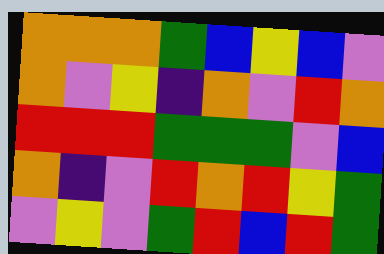[["orange", "orange", "orange", "green", "blue", "yellow", "blue", "violet"], ["orange", "violet", "yellow", "indigo", "orange", "violet", "red", "orange"], ["red", "red", "red", "green", "green", "green", "violet", "blue"], ["orange", "indigo", "violet", "red", "orange", "red", "yellow", "green"], ["violet", "yellow", "violet", "green", "red", "blue", "red", "green"]]